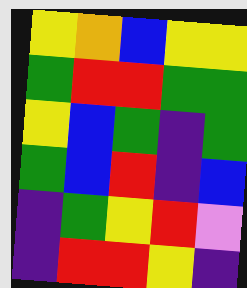[["yellow", "orange", "blue", "yellow", "yellow"], ["green", "red", "red", "green", "green"], ["yellow", "blue", "green", "indigo", "green"], ["green", "blue", "red", "indigo", "blue"], ["indigo", "green", "yellow", "red", "violet"], ["indigo", "red", "red", "yellow", "indigo"]]